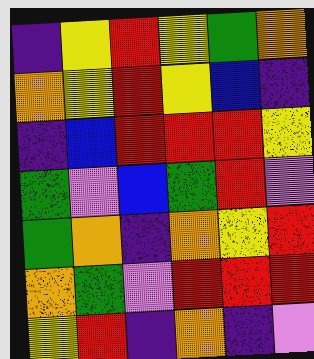[["indigo", "yellow", "red", "yellow", "green", "orange"], ["orange", "yellow", "red", "yellow", "blue", "indigo"], ["indigo", "blue", "red", "red", "red", "yellow"], ["green", "violet", "blue", "green", "red", "violet"], ["green", "orange", "indigo", "orange", "yellow", "red"], ["orange", "green", "violet", "red", "red", "red"], ["yellow", "red", "indigo", "orange", "indigo", "violet"]]